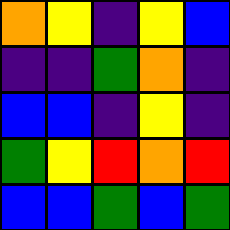[["orange", "yellow", "indigo", "yellow", "blue"], ["indigo", "indigo", "green", "orange", "indigo"], ["blue", "blue", "indigo", "yellow", "indigo"], ["green", "yellow", "red", "orange", "red"], ["blue", "blue", "green", "blue", "green"]]